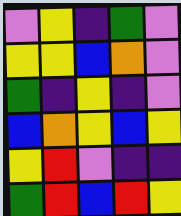[["violet", "yellow", "indigo", "green", "violet"], ["yellow", "yellow", "blue", "orange", "violet"], ["green", "indigo", "yellow", "indigo", "violet"], ["blue", "orange", "yellow", "blue", "yellow"], ["yellow", "red", "violet", "indigo", "indigo"], ["green", "red", "blue", "red", "yellow"]]